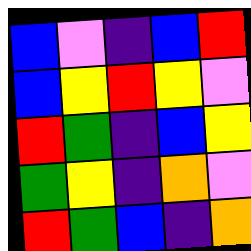[["blue", "violet", "indigo", "blue", "red"], ["blue", "yellow", "red", "yellow", "violet"], ["red", "green", "indigo", "blue", "yellow"], ["green", "yellow", "indigo", "orange", "violet"], ["red", "green", "blue", "indigo", "orange"]]